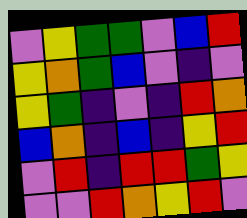[["violet", "yellow", "green", "green", "violet", "blue", "red"], ["yellow", "orange", "green", "blue", "violet", "indigo", "violet"], ["yellow", "green", "indigo", "violet", "indigo", "red", "orange"], ["blue", "orange", "indigo", "blue", "indigo", "yellow", "red"], ["violet", "red", "indigo", "red", "red", "green", "yellow"], ["violet", "violet", "red", "orange", "yellow", "red", "violet"]]